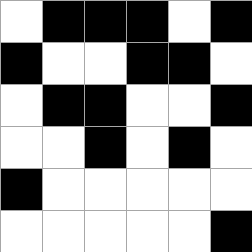[["white", "black", "black", "black", "white", "black"], ["black", "white", "white", "black", "black", "white"], ["white", "black", "black", "white", "white", "black"], ["white", "white", "black", "white", "black", "white"], ["black", "white", "white", "white", "white", "white"], ["white", "white", "white", "white", "white", "black"]]